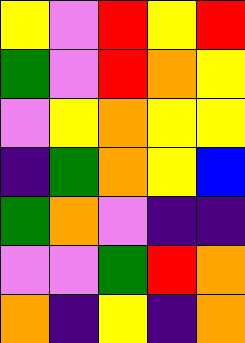[["yellow", "violet", "red", "yellow", "red"], ["green", "violet", "red", "orange", "yellow"], ["violet", "yellow", "orange", "yellow", "yellow"], ["indigo", "green", "orange", "yellow", "blue"], ["green", "orange", "violet", "indigo", "indigo"], ["violet", "violet", "green", "red", "orange"], ["orange", "indigo", "yellow", "indigo", "orange"]]